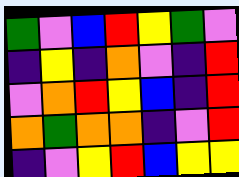[["green", "violet", "blue", "red", "yellow", "green", "violet"], ["indigo", "yellow", "indigo", "orange", "violet", "indigo", "red"], ["violet", "orange", "red", "yellow", "blue", "indigo", "red"], ["orange", "green", "orange", "orange", "indigo", "violet", "red"], ["indigo", "violet", "yellow", "red", "blue", "yellow", "yellow"]]